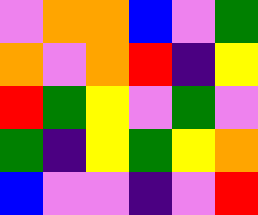[["violet", "orange", "orange", "blue", "violet", "green"], ["orange", "violet", "orange", "red", "indigo", "yellow"], ["red", "green", "yellow", "violet", "green", "violet"], ["green", "indigo", "yellow", "green", "yellow", "orange"], ["blue", "violet", "violet", "indigo", "violet", "red"]]